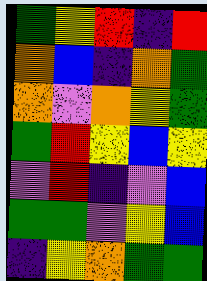[["green", "yellow", "red", "indigo", "red"], ["orange", "blue", "indigo", "orange", "green"], ["orange", "violet", "orange", "yellow", "green"], ["green", "red", "yellow", "blue", "yellow"], ["violet", "red", "indigo", "violet", "blue"], ["green", "green", "violet", "yellow", "blue"], ["indigo", "yellow", "orange", "green", "green"]]